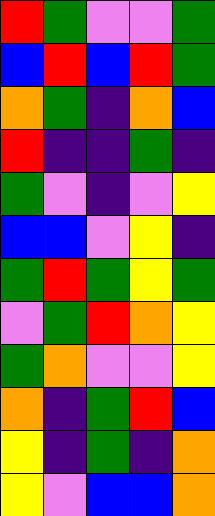[["red", "green", "violet", "violet", "green"], ["blue", "red", "blue", "red", "green"], ["orange", "green", "indigo", "orange", "blue"], ["red", "indigo", "indigo", "green", "indigo"], ["green", "violet", "indigo", "violet", "yellow"], ["blue", "blue", "violet", "yellow", "indigo"], ["green", "red", "green", "yellow", "green"], ["violet", "green", "red", "orange", "yellow"], ["green", "orange", "violet", "violet", "yellow"], ["orange", "indigo", "green", "red", "blue"], ["yellow", "indigo", "green", "indigo", "orange"], ["yellow", "violet", "blue", "blue", "orange"]]